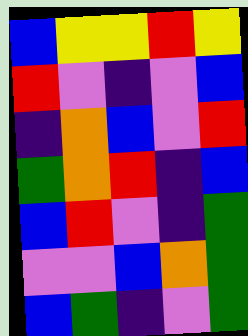[["blue", "yellow", "yellow", "red", "yellow"], ["red", "violet", "indigo", "violet", "blue"], ["indigo", "orange", "blue", "violet", "red"], ["green", "orange", "red", "indigo", "blue"], ["blue", "red", "violet", "indigo", "green"], ["violet", "violet", "blue", "orange", "green"], ["blue", "green", "indigo", "violet", "green"]]